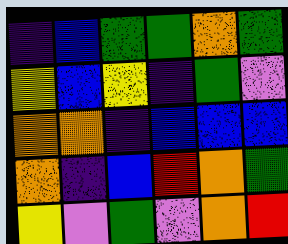[["indigo", "blue", "green", "green", "orange", "green"], ["yellow", "blue", "yellow", "indigo", "green", "violet"], ["orange", "orange", "indigo", "blue", "blue", "blue"], ["orange", "indigo", "blue", "red", "orange", "green"], ["yellow", "violet", "green", "violet", "orange", "red"]]